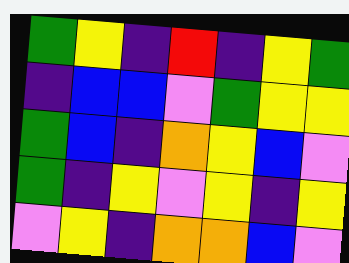[["green", "yellow", "indigo", "red", "indigo", "yellow", "green"], ["indigo", "blue", "blue", "violet", "green", "yellow", "yellow"], ["green", "blue", "indigo", "orange", "yellow", "blue", "violet"], ["green", "indigo", "yellow", "violet", "yellow", "indigo", "yellow"], ["violet", "yellow", "indigo", "orange", "orange", "blue", "violet"]]